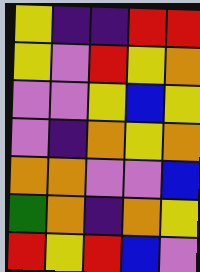[["yellow", "indigo", "indigo", "red", "red"], ["yellow", "violet", "red", "yellow", "orange"], ["violet", "violet", "yellow", "blue", "yellow"], ["violet", "indigo", "orange", "yellow", "orange"], ["orange", "orange", "violet", "violet", "blue"], ["green", "orange", "indigo", "orange", "yellow"], ["red", "yellow", "red", "blue", "violet"]]